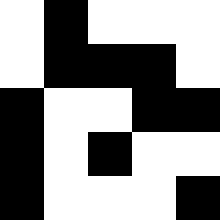[["white", "black", "white", "white", "white"], ["white", "black", "black", "black", "white"], ["black", "white", "white", "black", "black"], ["black", "white", "black", "white", "white"], ["black", "white", "white", "white", "black"]]